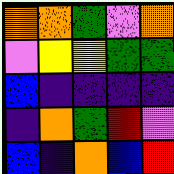[["orange", "orange", "green", "violet", "orange"], ["violet", "yellow", "yellow", "green", "green"], ["blue", "indigo", "indigo", "indigo", "indigo"], ["indigo", "orange", "green", "red", "violet"], ["blue", "indigo", "orange", "blue", "red"]]